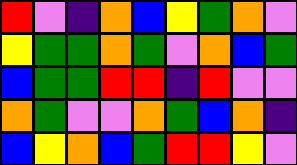[["red", "violet", "indigo", "orange", "blue", "yellow", "green", "orange", "violet"], ["yellow", "green", "green", "orange", "green", "violet", "orange", "blue", "green"], ["blue", "green", "green", "red", "red", "indigo", "red", "violet", "violet"], ["orange", "green", "violet", "violet", "orange", "green", "blue", "orange", "indigo"], ["blue", "yellow", "orange", "blue", "green", "red", "red", "yellow", "violet"]]